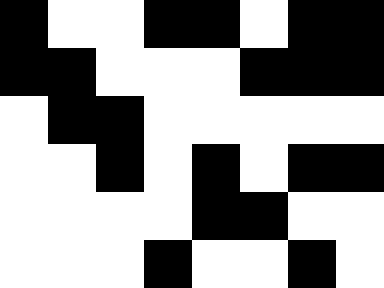[["black", "white", "white", "black", "black", "white", "black", "black"], ["black", "black", "white", "white", "white", "black", "black", "black"], ["white", "black", "black", "white", "white", "white", "white", "white"], ["white", "white", "black", "white", "black", "white", "black", "black"], ["white", "white", "white", "white", "black", "black", "white", "white"], ["white", "white", "white", "black", "white", "white", "black", "white"]]